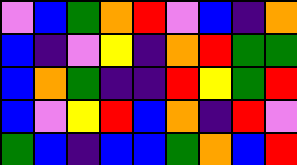[["violet", "blue", "green", "orange", "red", "violet", "blue", "indigo", "orange"], ["blue", "indigo", "violet", "yellow", "indigo", "orange", "red", "green", "green"], ["blue", "orange", "green", "indigo", "indigo", "red", "yellow", "green", "red"], ["blue", "violet", "yellow", "red", "blue", "orange", "indigo", "red", "violet"], ["green", "blue", "indigo", "blue", "blue", "green", "orange", "blue", "red"]]